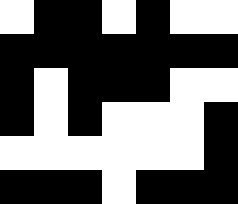[["white", "black", "black", "white", "black", "white", "white"], ["black", "black", "black", "black", "black", "black", "black"], ["black", "white", "black", "black", "black", "white", "white"], ["black", "white", "black", "white", "white", "white", "black"], ["white", "white", "white", "white", "white", "white", "black"], ["black", "black", "black", "white", "black", "black", "black"]]